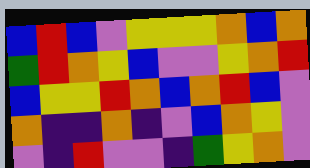[["blue", "red", "blue", "violet", "yellow", "yellow", "yellow", "orange", "blue", "orange"], ["green", "red", "orange", "yellow", "blue", "violet", "violet", "yellow", "orange", "red"], ["blue", "yellow", "yellow", "red", "orange", "blue", "orange", "red", "blue", "violet"], ["orange", "indigo", "indigo", "orange", "indigo", "violet", "blue", "orange", "yellow", "violet"], ["violet", "indigo", "red", "violet", "violet", "indigo", "green", "yellow", "orange", "violet"]]